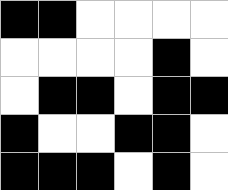[["black", "black", "white", "white", "white", "white"], ["white", "white", "white", "white", "black", "white"], ["white", "black", "black", "white", "black", "black"], ["black", "white", "white", "black", "black", "white"], ["black", "black", "black", "white", "black", "white"]]